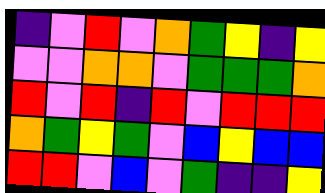[["indigo", "violet", "red", "violet", "orange", "green", "yellow", "indigo", "yellow"], ["violet", "violet", "orange", "orange", "violet", "green", "green", "green", "orange"], ["red", "violet", "red", "indigo", "red", "violet", "red", "red", "red"], ["orange", "green", "yellow", "green", "violet", "blue", "yellow", "blue", "blue"], ["red", "red", "violet", "blue", "violet", "green", "indigo", "indigo", "yellow"]]